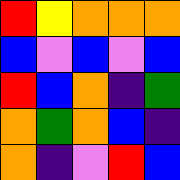[["red", "yellow", "orange", "orange", "orange"], ["blue", "violet", "blue", "violet", "blue"], ["red", "blue", "orange", "indigo", "green"], ["orange", "green", "orange", "blue", "indigo"], ["orange", "indigo", "violet", "red", "blue"]]